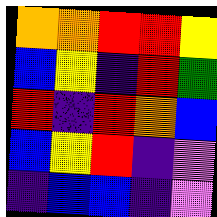[["orange", "orange", "red", "red", "yellow"], ["blue", "yellow", "indigo", "red", "green"], ["red", "indigo", "red", "orange", "blue"], ["blue", "yellow", "red", "indigo", "violet"], ["indigo", "blue", "blue", "indigo", "violet"]]